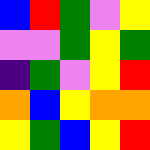[["blue", "red", "green", "violet", "yellow"], ["violet", "violet", "green", "yellow", "green"], ["indigo", "green", "violet", "yellow", "red"], ["orange", "blue", "yellow", "orange", "orange"], ["yellow", "green", "blue", "yellow", "red"]]